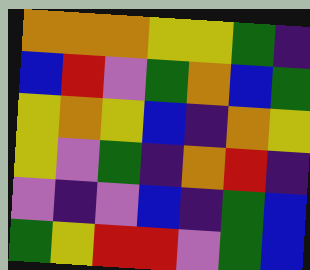[["orange", "orange", "orange", "yellow", "yellow", "green", "indigo"], ["blue", "red", "violet", "green", "orange", "blue", "green"], ["yellow", "orange", "yellow", "blue", "indigo", "orange", "yellow"], ["yellow", "violet", "green", "indigo", "orange", "red", "indigo"], ["violet", "indigo", "violet", "blue", "indigo", "green", "blue"], ["green", "yellow", "red", "red", "violet", "green", "blue"]]